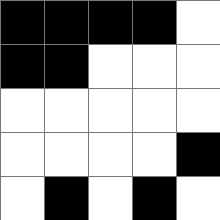[["black", "black", "black", "black", "white"], ["black", "black", "white", "white", "white"], ["white", "white", "white", "white", "white"], ["white", "white", "white", "white", "black"], ["white", "black", "white", "black", "white"]]